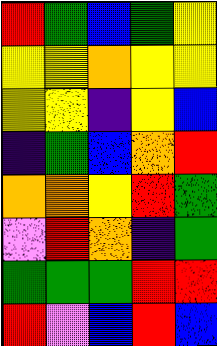[["red", "green", "blue", "green", "yellow"], ["yellow", "yellow", "orange", "yellow", "yellow"], ["yellow", "yellow", "indigo", "yellow", "blue"], ["indigo", "green", "blue", "orange", "red"], ["orange", "orange", "yellow", "red", "green"], ["violet", "red", "orange", "indigo", "green"], ["green", "green", "green", "red", "red"], ["red", "violet", "blue", "red", "blue"]]